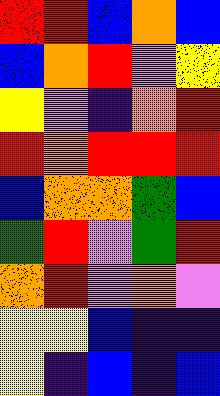[["red", "red", "blue", "orange", "blue"], ["blue", "orange", "red", "violet", "yellow"], ["yellow", "violet", "indigo", "orange", "red"], ["red", "orange", "red", "red", "red"], ["blue", "orange", "orange", "green", "blue"], ["green", "red", "violet", "green", "red"], ["orange", "red", "violet", "orange", "violet"], ["yellow", "yellow", "blue", "indigo", "indigo"], ["yellow", "indigo", "blue", "indigo", "blue"]]